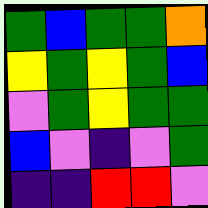[["green", "blue", "green", "green", "orange"], ["yellow", "green", "yellow", "green", "blue"], ["violet", "green", "yellow", "green", "green"], ["blue", "violet", "indigo", "violet", "green"], ["indigo", "indigo", "red", "red", "violet"]]